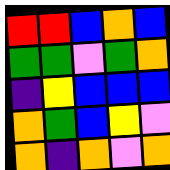[["red", "red", "blue", "orange", "blue"], ["green", "green", "violet", "green", "orange"], ["indigo", "yellow", "blue", "blue", "blue"], ["orange", "green", "blue", "yellow", "violet"], ["orange", "indigo", "orange", "violet", "orange"]]